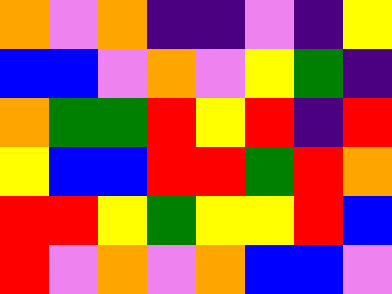[["orange", "violet", "orange", "indigo", "indigo", "violet", "indigo", "yellow"], ["blue", "blue", "violet", "orange", "violet", "yellow", "green", "indigo"], ["orange", "green", "green", "red", "yellow", "red", "indigo", "red"], ["yellow", "blue", "blue", "red", "red", "green", "red", "orange"], ["red", "red", "yellow", "green", "yellow", "yellow", "red", "blue"], ["red", "violet", "orange", "violet", "orange", "blue", "blue", "violet"]]